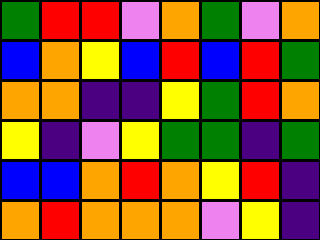[["green", "red", "red", "violet", "orange", "green", "violet", "orange"], ["blue", "orange", "yellow", "blue", "red", "blue", "red", "green"], ["orange", "orange", "indigo", "indigo", "yellow", "green", "red", "orange"], ["yellow", "indigo", "violet", "yellow", "green", "green", "indigo", "green"], ["blue", "blue", "orange", "red", "orange", "yellow", "red", "indigo"], ["orange", "red", "orange", "orange", "orange", "violet", "yellow", "indigo"]]